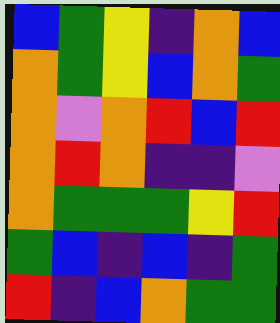[["blue", "green", "yellow", "indigo", "orange", "blue"], ["orange", "green", "yellow", "blue", "orange", "green"], ["orange", "violet", "orange", "red", "blue", "red"], ["orange", "red", "orange", "indigo", "indigo", "violet"], ["orange", "green", "green", "green", "yellow", "red"], ["green", "blue", "indigo", "blue", "indigo", "green"], ["red", "indigo", "blue", "orange", "green", "green"]]